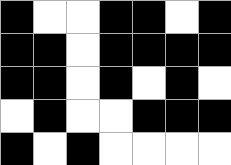[["black", "white", "white", "black", "black", "white", "black"], ["black", "black", "white", "black", "black", "black", "black"], ["black", "black", "white", "black", "white", "black", "white"], ["white", "black", "white", "white", "black", "black", "black"], ["black", "white", "black", "white", "white", "white", "white"]]